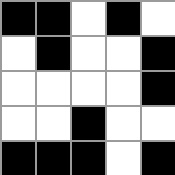[["black", "black", "white", "black", "white"], ["white", "black", "white", "white", "black"], ["white", "white", "white", "white", "black"], ["white", "white", "black", "white", "white"], ["black", "black", "black", "white", "black"]]